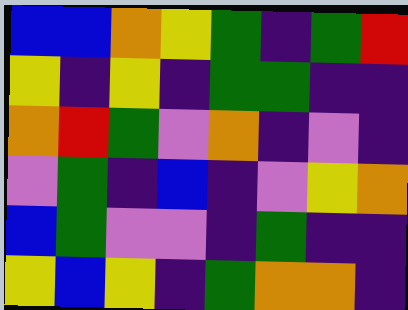[["blue", "blue", "orange", "yellow", "green", "indigo", "green", "red"], ["yellow", "indigo", "yellow", "indigo", "green", "green", "indigo", "indigo"], ["orange", "red", "green", "violet", "orange", "indigo", "violet", "indigo"], ["violet", "green", "indigo", "blue", "indigo", "violet", "yellow", "orange"], ["blue", "green", "violet", "violet", "indigo", "green", "indigo", "indigo"], ["yellow", "blue", "yellow", "indigo", "green", "orange", "orange", "indigo"]]